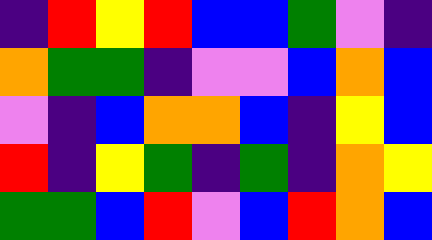[["indigo", "red", "yellow", "red", "blue", "blue", "green", "violet", "indigo"], ["orange", "green", "green", "indigo", "violet", "violet", "blue", "orange", "blue"], ["violet", "indigo", "blue", "orange", "orange", "blue", "indigo", "yellow", "blue"], ["red", "indigo", "yellow", "green", "indigo", "green", "indigo", "orange", "yellow"], ["green", "green", "blue", "red", "violet", "blue", "red", "orange", "blue"]]